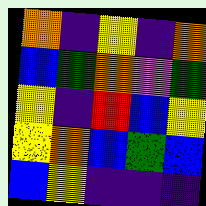[["orange", "indigo", "yellow", "indigo", "orange"], ["blue", "green", "orange", "violet", "green"], ["yellow", "indigo", "red", "blue", "yellow"], ["yellow", "orange", "blue", "green", "blue"], ["blue", "yellow", "indigo", "indigo", "indigo"]]